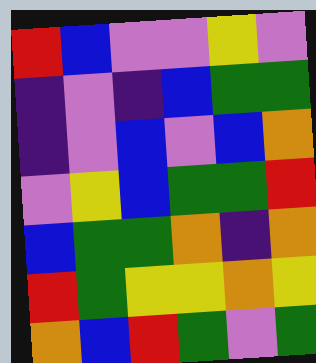[["red", "blue", "violet", "violet", "yellow", "violet"], ["indigo", "violet", "indigo", "blue", "green", "green"], ["indigo", "violet", "blue", "violet", "blue", "orange"], ["violet", "yellow", "blue", "green", "green", "red"], ["blue", "green", "green", "orange", "indigo", "orange"], ["red", "green", "yellow", "yellow", "orange", "yellow"], ["orange", "blue", "red", "green", "violet", "green"]]